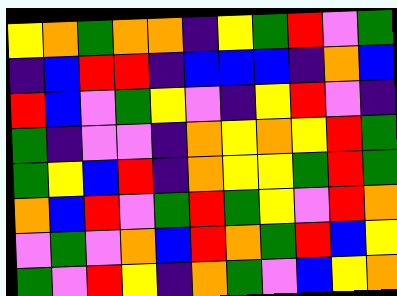[["yellow", "orange", "green", "orange", "orange", "indigo", "yellow", "green", "red", "violet", "green"], ["indigo", "blue", "red", "red", "indigo", "blue", "blue", "blue", "indigo", "orange", "blue"], ["red", "blue", "violet", "green", "yellow", "violet", "indigo", "yellow", "red", "violet", "indigo"], ["green", "indigo", "violet", "violet", "indigo", "orange", "yellow", "orange", "yellow", "red", "green"], ["green", "yellow", "blue", "red", "indigo", "orange", "yellow", "yellow", "green", "red", "green"], ["orange", "blue", "red", "violet", "green", "red", "green", "yellow", "violet", "red", "orange"], ["violet", "green", "violet", "orange", "blue", "red", "orange", "green", "red", "blue", "yellow"], ["green", "violet", "red", "yellow", "indigo", "orange", "green", "violet", "blue", "yellow", "orange"]]